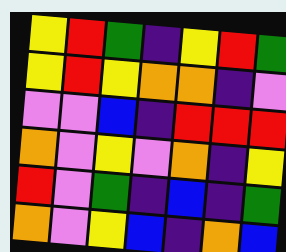[["yellow", "red", "green", "indigo", "yellow", "red", "green"], ["yellow", "red", "yellow", "orange", "orange", "indigo", "violet"], ["violet", "violet", "blue", "indigo", "red", "red", "red"], ["orange", "violet", "yellow", "violet", "orange", "indigo", "yellow"], ["red", "violet", "green", "indigo", "blue", "indigo", "green"], ["orange", "violet", "yellow", "blue", "indigo", "orange", "blue"]]